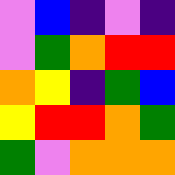[["violet", "blue", "indigo", "violet", "indigo"], ["violet", "green", "orange", "red", "red"], ["orange", "yellow", "indigo", "green", "blue"], ["yellow", "red", "red", "orange", "green"], ["green", "violet", "orange", "orange", "orange"]]